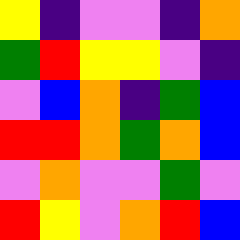[["yellow", "indigo", "violet", "violet", "indigo", "orange"], ["green", "red", "yellow", "yellow", "violet", "indigo"], ["violet", "blue", "orange", "indigo", "green", "blue"], ["red", "red", "orange", "green", "orange", "blue"], ["violet", "orange", "violet", "violet", "green", "violet"], ["red", "yellow", "violet", "orange", "red", "blue"]]